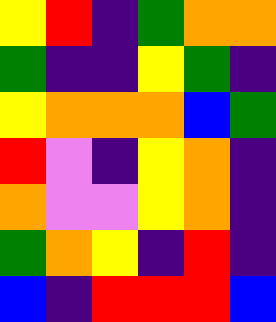[["yellow", "red", "indigo", "green", "orange", "orange"], ["green", "indigo", "indigo", "yellow", "green", "indigo"], ["yellow", "orange", "orange", "orange", "blue", "green"], ["red", "violet", "indigo", "yellow", "orange", "indigo"], ["orange", "violet", "violet", "yellow", "orange", "indigo"], ["green", "orange", "yellow", "indigo", "red", "indigo"], ["blue", "indigo", "red", "red", "red", "blue"]]